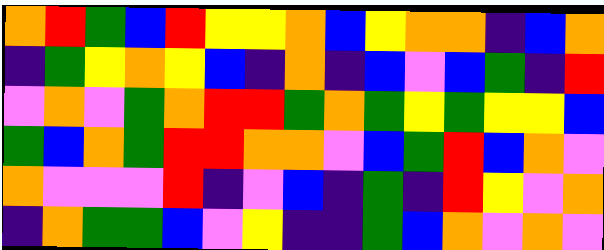[["orange", "red", "green", "blue", "red", "yellow", "yellow", "orange", "blue", "yellow", "orange", "orange", "indigo", "blue", "orange"], ["indigo", "green", "yellow", "orange", "yellow", "blue", "indigo", "orange", "indigo", "blue", "violet", "blue", "green", "indigo", "red"], ["violet", "orange", "violet", "green", "orange", "red", "red", "green", "orange", "green", "yellow", "green", "yellow", "yellow", "blue"], ["green", "blue", "orange", "green", "red", "red", "orange", "orange", "violet", "blue", "green", "red", "blue", "orange", "violet"], ["orange", "violet", "violet", "violet", "red", "indigo", "violet", "blue", "indigo", "green", "indigo", "red", "yellow", "violet", "orange"], ["indigo", "orange", "green", "green", "blue", "violet", "yellow", "indigo", "indigo", "green", "blue", "orange", "violet", "orange", "violet"]]